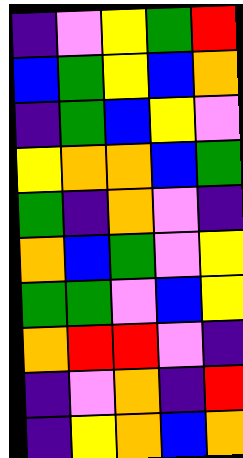[["indigo", "violet", "yellow", "green", "red"], ["blue", "green", "yellow", "blue", "orange"], ["indigo", "green", "blue", "yellow", "violet"], ["yellow", "orange", "orange", "blue", "green"], ["green", "indigo", "orange", "violet", "indigo"], ["orange", "blue", "green", "violet", "yellow"], ["green", "green", "violet", "blue", "yellow"], ["orange", "red", "red", "violet", "indigo"], ["indigo", "violet", "orange", "indigo", "red"], ["indigo", "yellow", "orange", "blue", "orange"]]